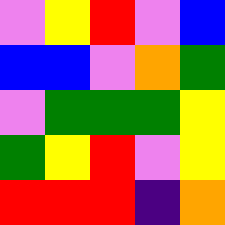[["violet", "yellow", "red", "violet", "blue"], ["blue", "blue", "violet", "orange", "green"], ["violet", "green", "green", "green", "yellow"], ["green", "yellow", "red", "violet", "yellow"], ["red", "red", "red", "indigo", "orange"]]